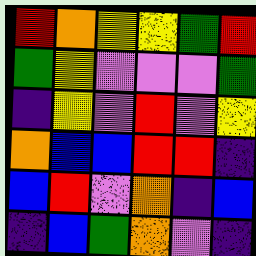[["red", "orange", "yellow", "yellow", "green", "red"], ["green", "yellow", "violet", "violet", "violet", "green"], ["indigo", "yellow", "violet", "red", "violet", "yellow"], ["orange", "blue", "blue", "red", "red", "indigo"], ["blue", "red", "violet", "orange", "indigo", "blue"], ["indigo", "blue", "green", "orange", "violet", "indigo"]]